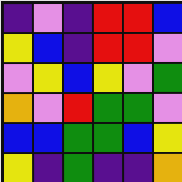[["indigo", "violet", "indigo", "red", "red", "blue"], ["yellow", "blue", "indigo", "red", "red", "violet"], ["violet", "yellow", "blue", "yellow", "violet", "green"], ["orange", "violet", "red", "green", "green", "violet"], ["blue", "blue", "green", "green", "blue", "yellow"], ["yellow", "indigo", "green", "indigo", "indigo", "orange"]]